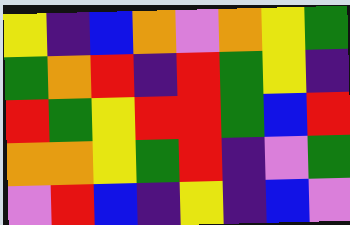[["yellow", "indigo", "blue", "orange", "violet", "orange", "yellow", "green"], ["green", "orange", "red", "indigo", "red", "green", "yellow", "indigo"], ["red", "green", "yellow", "red", "red", "green", "blue", "red"], ["orange", "orange", "yellow", "green", "red", "indigo", "violet", "green"], ["violet", "red", "blue", "indigo", "yellow", "indigo", "blue", "violet"]]